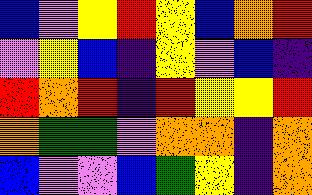[["blue", "violet", "yellow", "red", "yellow", "blue", "orange", "red"], ["violet", "yellow", "blue", "indigo", "yellow", "violet", "blue", "indigo"], ["red", "orange", "red", "indigo", "red", "yellow", "yellow", "red"], ["orange", "green", "green", "violet", "orange", "orange", "indigo", "orange"], ["blue", "violet", "violet", "blue", "green", "yellow", "indigo", "orange"]]